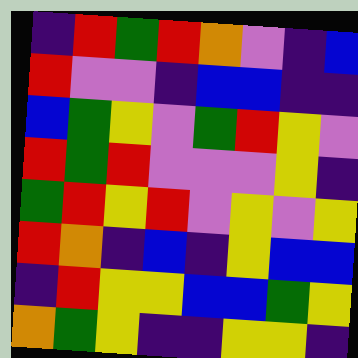[["indigo", "red", "green", "red", "orange", "violet", "indigo", "blue"], ["red", "violet", "violet", "indigo", "blue", "blue", "indigo", "indigo"], ["blue", "green", "yellow", "violet", "green", "red", "yellow", "violet"], ["red", "green", "red", "violet", "violet", "violet", "yellow", "indigo"], ["green", "red", "yellow", "red", "violet", "yellow", "violet", "yellow"], ["red", "orange", "indigo", "blue", "indigo", "yellow", "blue", "blue"], ["indigo", "red", "yellow", "yellow", "blue", "blue", "green", "yellow"], ["orange", "green", "yellow", "indigo", "indigo", "yellow", "yellow", "indigo"]]